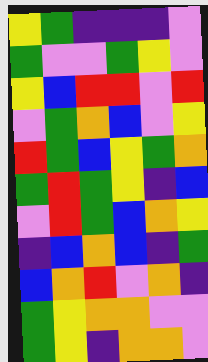[["yellow", "green", "indigo", "indigo", "indigo", "violet"], ["green", "violet", "violet", "green", "yellow", "violet"], ["yellow", "blue", "red", "red", "violet", "red"], ["violet", "green", "orange", "blue", "violet", "yellow"], ["red", "green", "blue", "yellow", "green", "orange"], ["green", "red", "green", "yellow", "indigo", "blue"], ["violet", "red", "green", "blue", "orange", "yellow"], ["indigo", "blue", "orange", "blue", "indigo", "green"], ["blue", "orange", "red", "violet", "orange", "indigo"], ["green", "yellow", "orange", "orange", "violet", "violet"], ["green", "yellow", "indigo", "orange", "orange", "violet"]]